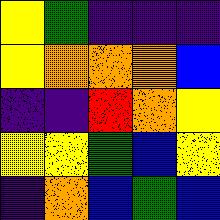[["yellow", "green", "indigo", "indigo", "indigo"], ["yellow", "orange", "orange", "orange", "blue"], ["indigo", "indigo", "red", "orange", "yellow"], ["yellow", "yellow", "green", "blue", "yellow"], ["indigo", "orange", "blue", "green", "blue"]]